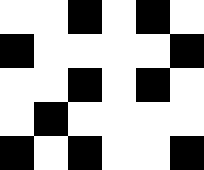[["white", "white", "black", "white", "black", "white"], ["black", "white", "white", "white", "white", "black"], ["white", "white", "black", "white", "black", "white"], ["white", "black", "white", "white", "white", "white"], ["black", "white", "black", "white", "white", "black"]]